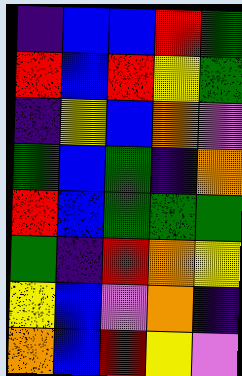[["indigo", "blue", "blue", "red", "green"], ["red", "blue", "red", "yellow", "green"], ["indigo", "yellow", "blue", "orange", "violet"], ["green", "blue", "green", "indigo", "orange"], ["red", "blue", "green", "green", "green"], ["green", "indigo", "red", "orange", "yellow"], ["yellow", "blue", "violet", "orange", "indigo"], ["orange", "blue", "red", "yellow", "violet"]]